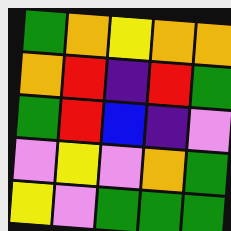[["green", "orange", "yellow", "orange", "orange"], ["orange", "red", "indigo", "red", "green"], ["green", "red", "blue", "indigo", "violet"], ["violet", "yellow", "violet", "orange", "green"], ["yellow", "violet", "green", "green", "green"]]